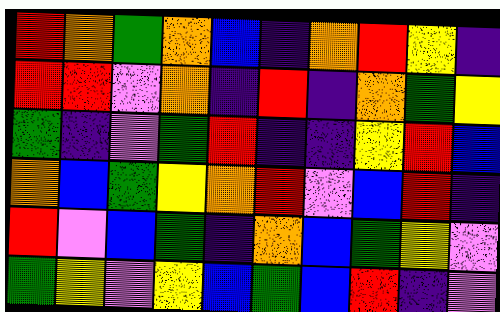[["red", "orange", "green", "orange", "blue", "indigo", "orange", "red", "yellow", "indigo"], ["red", "red", "violet", "orange", "indigo", "red", "indigo", "orange", "green", "yellow"], ["green", "indigo", "violet", "green", "red", "indigo", "indigo", "yellow", "red", "blue"], ["orange", "blue", "green", "yellow", "orange", "red", "violet", "blue", "red", "indigo"], ["red", "violet", "blue", "green", "indigo", "orange", "blue", "green", "yellow", "violet"], ["green", "yellow", "violet", "yellow", "blue", "green", "blue", "red", "indigo", "violet"]]